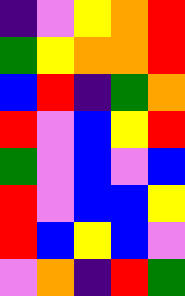[["indigo", "violet", "yellow", "orange", "red"], ["green", "yellow", "orange", "orange", "red"], ["blue", "red", "indigo", "green", "orange"], ["red", "violet", "blue", "yellow", "red"], ["green", "violet", "blue", "violet", "blue"], ["red", "violet", "blue", "blue", "yellow"], ["red", "blue", "yellow", "blue", "violet"], ["violet", "orange", "indigo", "red", "green"]]